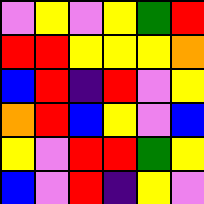[["violet", "yellow", "violet", "yellow", "green", "red"], ["red", "red", "yellow", "yellow", "yellow", "orange"], ["blue", "red", "indigo", "red", "violet", "yellow"], ["orange", "red", "blue", "yellow", "violet", "blue"], ["yellow", "violet", "red", "red", "green", "yellow"], ["blue", "violet", "red", "indigo", "yellow", "violet"]]